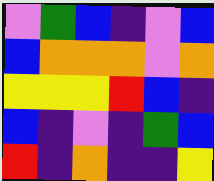[["violet", "green", "blue", "indigo", "violet", "blue"], ["blue", "orange", "orange", "orange", "violet", "orange"], ["yellow", "yellow", "yellow", "red", "blue", "indigo"], ["blue", "indigo", "violet", "indigo", "green", "blue"], ["red", "indigo", "orange", "indigo", "indigo", "yellow"]]